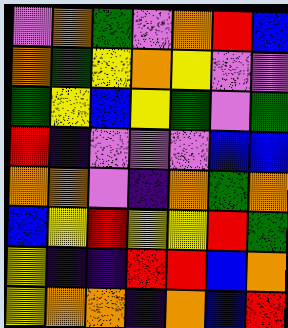[["violet", "orange", "green", "violet", "orange", "red", "blue"], ["orange", "green", "yellow", "orange", "yellow", "violet", "violet"], ["green", "yellow", "blue", "yellow", "green", "violet", "green"], ["red", "indigo", "violet", "violet", "violet", "blue", "blue"], ["orange", "orange", "violet", "indigo", "orange", "green", "orange"], ["blue", "yellow", "red", "yellow", "yellow", "red", "green"], ["yellow", "indigo", "indigo", "red", "red", "blue", "orange"], ["yellow", "orange", "orange", "indigo", "orange", "blue", "red"]]